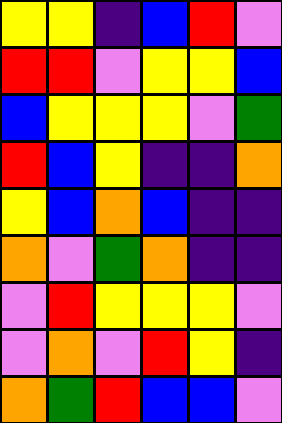[["yellow", "yellow", "indigo", "blue", "red", "violet"], ["red", "red", "violet", "yellow", "yellow", "blue"], ["blue", "yellow", "yellow", "yellow", "violet", "green"], ["red", "blue", "yellow", "indigo", "indigo", "orange"], ["yellow", "blue", "orange", "blue", "indigo", "indigo"], ["orange", "violet", "green", "orange", "indigo", "indigo"], ["violet", "red", "yellow", "yellow", "yellow", "violet"], ["violet", "orange", "violet", "red", "yellow", "indigo"], ["orange", "green", "red", "blue", "blue", "violet"]]